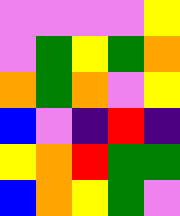[["violet", "violet", "violet", "violet", "yellow"], ["violet", "green", "yellow", "green", "orange"], ["orange", "green", "orange", "violet", "yellow"], ["blue", "violet", "indigo", "red", "indigo"], ["yellow", "orange", "red", "green", "green"], ["blue", "orange", "yellow", "green", "violet"]]